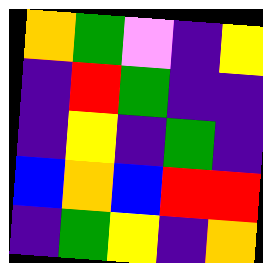[["orange", "green", "violet", "indigo", "yellow"], ["indigo", "red", "green", "indigo", "indigo"], ["indigo", "yellow", "indigo", "green", "indigo"], ["blue", "orange", "blue", "red", "red"], ["indigo", "green", "yellow", "indigo", "orange"]]